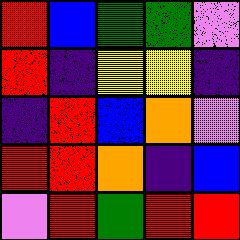[["red", "blue", "green", "green", "violet"], ["red", "indigo", "yellow", "yellow", "indigo"], ["indigo", "red", "blue", "orange", "violet"], ["red", "red", "orange", "indigo", "blue"], ["violet", "red", "green", "red", "red"]]